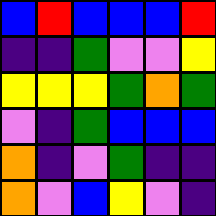[["blue", "red", "blue", "blue", "blue", "red"], ["indigo", "indigo", "green", "violet", "violet", "yellow"], ["yellow", "yellow", "yellow", "green", "orange", "green"], ["violet", "indigo", "green", "blue", "blue", "blue"], ["orange", "indigo", "violet", "green", "indigo", "indigo"], ["orange", "violet", "blue", "yellow", "violet", "indigo"]]